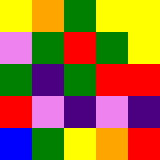[["yellow", "orange", "green", "yellow", "yellow"], ["violet", "green", "red", "green", "yellow"], ["green", "indigo", "green", "red", "red"], ["red", "violet", "indigo", "violet", "indigo"], ["blue", "green", "yellow", "orange", "red"]]